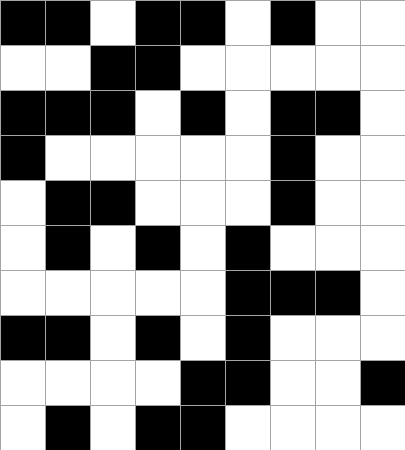[["black", "black", "white", "black", "black", "white", "black", "white", "white"], ["white", "white", "black", "black", "white", "white", "white", "white", "white"], ["black", "black", "black", "white", "black", "white", "black", "black", "white"], ["black", "white", "white", "white", "white", "white", "black", "white", "white"], ["white", "black", "black", "white", "white", "white", "black", "white", "white"], ["white", "black", "white", "black", "white", "black", "white", "white", "white"], ["white", "white", "white", "white", "white", "black", "black", "black", "white"], ["black", "black", "white", "black", "white", "black", "white", "white", "white"], ["white", "white", "white", "white", "black", "black", "white", "white", "black"], ["white", "black", "white", "black", "black", "white", "white", "white", "white"]]